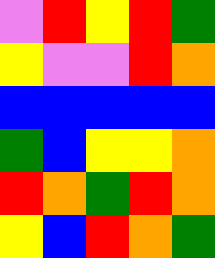[["violet", "red", "yellow", "red", "green"], ["yellow", "violet", "violet", "red", "orange"], ["blue", "blue", "blue", "blue", "blue"], ["green", "blue", "yellow", "yellow", "orange"], ["red", "orange", "green", "red", "orange"], ["yellow", "blue", "red", "orange", "green"]]